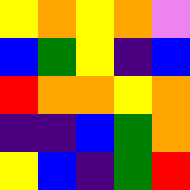[["yellow", "orange", "yellow", "orange", "violet"], ["blue", "green", "yellow", "indigo", "blue"], ["red", "orange", "orange", "yellow", "orange"], ["indigo", "indigo", "blue", "green", "orange"], ["yellow", "blue", "indigo", "green", "red"]]